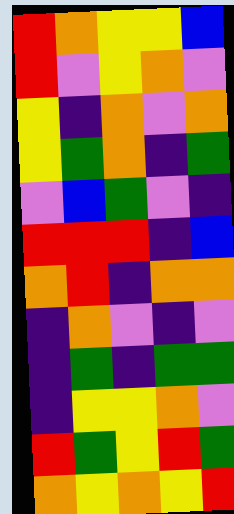[["red", "orange", "yellow", "yellow", "blue"], ["red", "violet", "yellow", "orange", "violet"], ["yellow", "indigo", "orange", "violet", "orange"], ["yellow", "green", "orange", "indigo", "green"], ["violet", "blue", "green", "violet", "indigo"], ["red", "red", "red", "indigo", "blue"], ["orange", "red", "indigo", "orange", "orange"], ["indigo", "orange", "violet", "indigo", "violet"], ["indigo", "green", "indigo", "green", "green"], ["indigo", "yellow", "yellow", "orange", "violet"], ["red", "green", "yellow", "red", "green"], ["orange", "yellow", "orange", "yellow", "red"]]